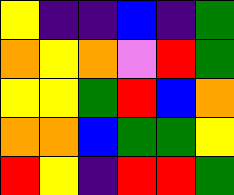[["yellow", "indigo", "indigo", "blue", "indigo", "green"], ["orange", "yellow", "orange", "violet", "red", "green"], ["yellow", "yellow", "green", "red", "blue", "orange"], ["orange", "orange", "blue", "green", "green", "yellow"], ["red", "yellow", "indigo", "red", "red", "green"]]